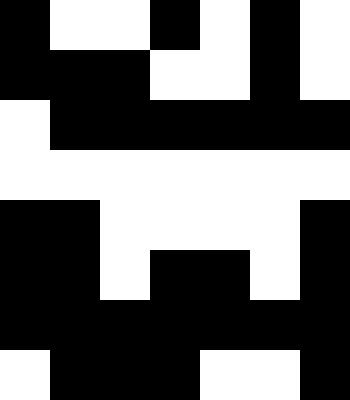[["black", "white", "white", "black", "white", "black", "white"], ["black", "black", "black", "white", "white", "black", "white"], ["white", "black", "black", "black", "black", "black", "black"], ["white", "white", "white", "white", "white", "white", "white"], ["black", "black", "white", "white", "white", "white", "black"], ["black", "black", "white", "black", "black", "white", "black"], ["black", "black", "black", "black", "black", "black", "black"], ["white", "black", "black", "black", "white", "white", "black"]]